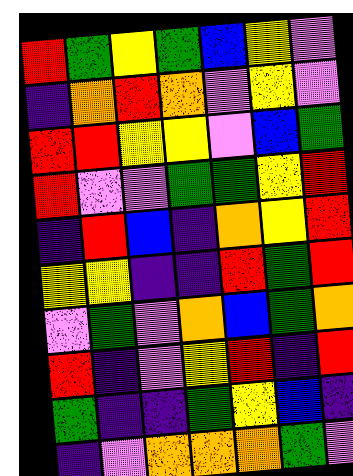[["red", "green", "yellow", "green", "blue", "yellow", "violet"], ["indigo", "orange", "red", "orange", "violet", "yellow", "violet"], ["red", "red", "yellow", "yellow", "violet", "blue", "green"], ["red", "violet", "violet", "green", "green", "yellow", "red"], ["indigo", "red", "blue", "indigo", "orange", "yellow", "red"], ["yellow", "yellow", "indigo", "indigo", "red", "green", "red"], ["violet", "green", "violet", "orange", "blue", "green", "orange"], ["red", "indigo", "violet", "yellow", "red", "indigo", "red"], ["green", "indigo", "indigo", "green", "yellow", "blue", "indigo"], ["indigo", "violet", "orange", "orange", "orange", "green", "violet"]]